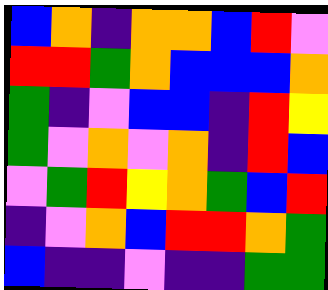[["blue", "orange", "indigo", "orange", "orange", "blue", "red", "violet"], ["red", "red", "green", "orange", "blue", "blue", "blue", "orange"], ["green", "indigo", "violet", "blue", "blue", "indigo", "red", "yellow"], ["green", "violet", "orange", "violet", "orange", "indigo", "red", "blue"], ["violet", "green", "red", "yellow", "orange", "green", "blue", "red"], ["indigo", "violet", "orange", "blue", "red", "red", "orange", "green"], ["blue", "indigo", "indigo", "violet", "indigo", "indigo", "green", "green"]]